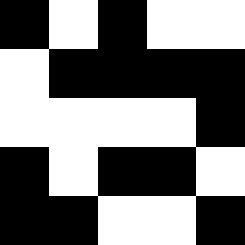[["black", "white", "black", "white", "white"], ["white", "black", "black", "black", "black"], ["white", "white", "white", "white", "black"], ["black", "white", "black", "black", "white"], ["black", "black", "white", "white", "black"]]